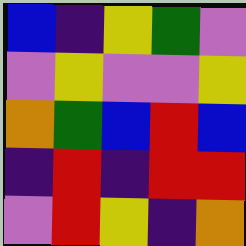[["blue", "indigo", "yellow", "green", "violet"], ["violet", "yellow", "violet", "violet", "yellow"], ["orange", "green", "blue", "red", "blue"], ["indigo", "red", "indigo", "red", "red"], ["violet", "red", "yellow", "indigo", "orange"]]